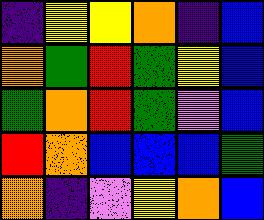[["indigo", "yellow", "yellow", "orange", "indigo", "blue"], ["orange", "green", "red", "green", "yellow", "blue"], ["green", "orange", "red", "green", "violet", "blue"], ["red", "orange", "blue", "blue", "blue", "green"], ["orange", "indigo", "violet", "yellow", "orange", "blue"]]